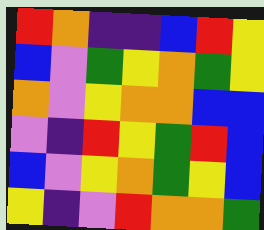[["red", "orange", "indigo", "indigo", "blue", "red", "yellow"], ["blue", "violet", "green", "yellow", "orange", "green", "yellow"], ["orange", "violet", "yellow", "orange", "orange", "blue", "blue"], ["violet", "indigo", "red", "yellow", "green", "red", "blue"], ["blue", "violet", "yellow", "orange", "green", "yellow", "blue"], ["yellow", "indigo", "violet", "red", "orange", "orange", "green"]]